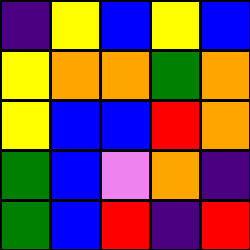[["indigo", "yellow", "blue", "yellow", "blue"], ["yellow", "orange", "orange", "green", "orange"], ["yellow", "blue", "blue", "red", "orange"], ["green", "blue", "violet", "orange", "indigo"], ["green", "blue", "red", "indigo", "red"]]